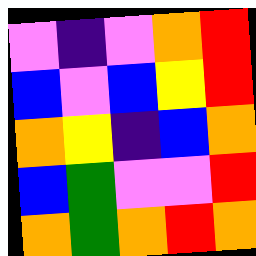[["violet", "indigo", "violet", "orange", "red"], ["blue", "violet", "blue", "yellow", "red"], ["orange", "yellow", "indigo", "blue", "orange"], ["blue", "green", "violet", "violet", "red"], ["orange", "green", "orange", "red", "orange"]]